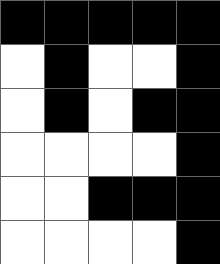[["black", "black", "black", "black", "black"], ["white", "black", "white", "white", "black"], ["white", "black", "white", "black", "black"], ["white", "white", "white", "white", "black"], ["white", "white", "black", "black", "black"], ["white", "white", "white", "white", "black"]]